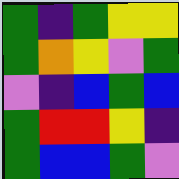[["green", "indigo", "green", "yellow", "yellow"], ["green", "orange", "yellow", "violet", "green"], ["violet", "indigo", "blue", "green", "blue"], ["green", "red", "red", "yellow", "indigo"], ["green", "blue", "blue", "green", "violet"]]